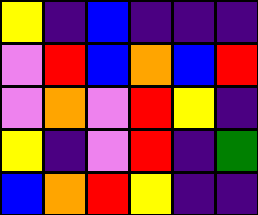[["yellow", "indigo", "blue", "indigo", "indigo", "indigo"], ["violet", "red", "blue", "orange", "blue", "red"], ["violet", "orange", "violet", "red", "yellow", "indigo"], ["yellow", "indigo", "violet", "red", "indigo", "green"], ["blue", "orange", "red", "yellow", "indigo", "indigo"]]